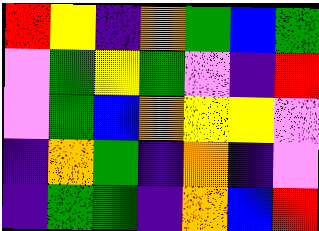[["red", "yellow", "indigo", "orange", "green", "blue", "green"], ["violet", "green", "yellow", "green", "violet", "indigo", "red"], ["violet", "green", "blue", "orange", "yellow", "yellow", "violet"], ["indigo", "orange", "green", "indigo", "orange", "indigo", "violet"], ["indigo", "green", "green", "indigo", "orange", "blue", "red"]]